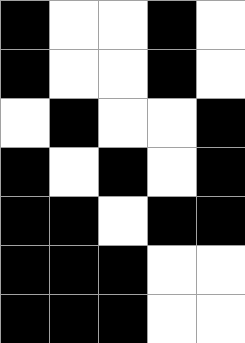[["black", "white", "white", "black", "white"], ["black", "white", "white", "black", "white"], ["white", "black", "white", "white", "black"], ["black", "white", "black", "white", "black"], ["black", "black", "white", "black", "black"], ["black", "black", "black", "white", "white"], ["black", "black", "black", "white", "white"]]